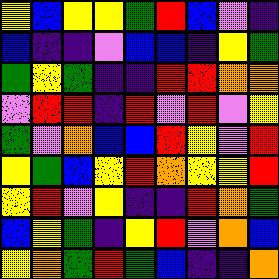[["yellow", "blue", "yellow", "yellow", "green", "red", "blue", "violet", "indigo"], ["blue", "indigo", "indigo", "violet", "blue", "blue", "indigo", "yellow", "green"], ["green", "yellow", "green", "indigo", "indigo", "red", "red", "orange", "orange"], ["violet", "red", "red", "indigo", "red", "violet", "red", "violet", "yellow"], ["green", "violet", "orange", "blue", "blue", "red", "yellow", "violet", "red"], ["yellow", "green", "blue", "yellow", "red", "orange", "yellow", "yellow", "red"], ["yellow", "red", "violet", "yellow", "indigo", "indigo", "red", "orange", "green"], ["blue", "yellow", "green", "indigo", "yellow", "red", "violet", "orange", "blue"], ["yellow", "orange", "green", "red", "green", "blue", "indigo", "indigo", "orange"]]